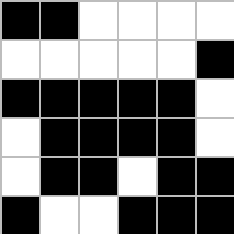[["black", "black", "white", "white", "white", "white"], ["white", "white", "white", "white", "white", "black"], ["black", "black", "black", "black", "black", "white"], ["white", "black", "black", "black", "black", "white"], ["white", "black", "black", "white", "black", "black"], ["black", "white", "white", "black", "black", "black"]]